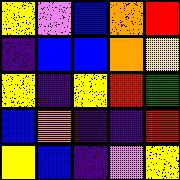[["yellow", "violet", "blue", "orange", "red"], ["indigo", "blue", "blue", "orange", "yellow"], ["yellow", "indigo", "yellow", "red", "green"], ["blue", "orange", "indigo", "indigo", "red"], ["yellow", "blue", "indigo", "violet", "yellow"]]